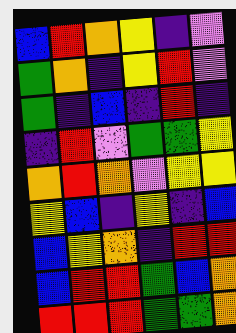[["blue", "red", "orange", "yellow", "indigo", "violet"], ["green", "orange", "indigo", "yellow", "red", "violet"], ["green", "indigo", "blue", "indigo", "red", "indigo"], ["indigo", "red", "violet", "green", "green", "yellow"], ["orange", "red", "orange", "violet", "yellow", "yellow"], ["yellow", "blue", "indigo", "yellow", "indigo", "blue"], ["blue", "yellow", "orange", "indigo", "red", "red"], ["blue", "red", "red", "green", "blue", "orange"], ["red", "red", "red", "green", "green", "orange"]]